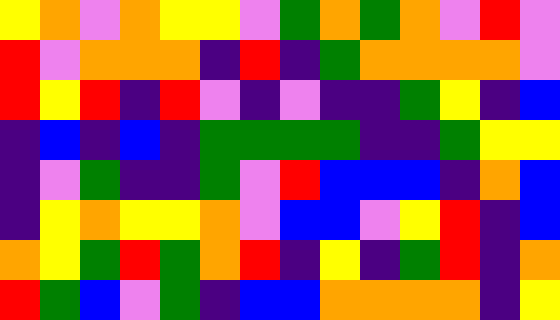[["yellow", "orange", "violet", "orange", "yellow", "yellow", "violet", "green", "orange", "green", "orange", "violet", "red", "violet"], ["red", "violet", "orange", "orange", "orange", "indigo", "red", "indigo", "green", "orange", "orange", "orange", "orange", "violet"], ["red", "yellow", "red", "indigo", "red", "violet", "indigo", "violet", "indigo", "indigo", "green", "yellow", "indigo", "blue"], ["indigo", "blue", "indigo", "blue", "indigo", "green", "green", "green", "green", "indigo", "indigo", "green", "yellow", "yellow"], ["indigo", "violet", "green", "indigo", "indigo", "green", "violet", "red", "blue", "blue", "blue", "indigo", "orange", "blue"], ["indigo", "yellow", "orange", "yellow", "yellow", "orange", "violet", "blue", "blue", "violet", "yellow", "red", "indigo", "blue"], ["orange", "yellow", "green", "red", "green", "orange", "red", "indigo", "yellow", "indigo", "green", "red", "indigo", "orange"], ["red", "green", "blue", "violet", "green", "indigo", "blue", "blue", "orange", "orange", "orange", "orange", "indigo", "yellow"]]